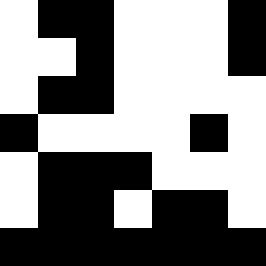[["white", "black", "black", "white", "white", "white", "black"], ["white", "white", "black", "white", "white", "white", "black"], ["white", "black", "black", "white", "white", "white", "white"], ["black", "white", "white", "white", "white", "black", "white"], ["white", "black", "black", "black", "white", "white", "white"], ["white", "black", "black", "white", "black", "black", "white"], ["black", "black", "black", "black", "black", "black", "black"]]